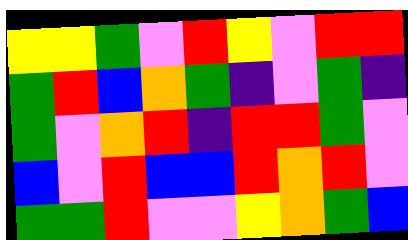[["yellow", "yellow", "green", "violet", "red", "yellow", "violet", "red", "red"], ["green", "red", "blue", "orange", "green", "indigo", "violet", "green", "indigo"], ["green", "violet", "orange", "red", "indigo", "red", "red", "green", "violet"], ["blue", "violet", "red", "blue", "blue", "red", "orange", "red", "violet"], ["green", "green", "red", "violet", "violet", "yellow", "orange", "green", "blue"]]